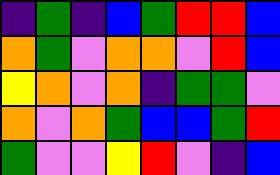[["indigo", "green", "indigo", "blue", "green", "red", "red", "blue"], ["orange", "green", "violet", "orange", "orange", "violet", "red", "blue"], ["yellow", "orange", "violet", "orange", "indigo", "green", "green", "violet"], ["orange", "violet", "orange", "green", "blue", "blue", "green", "red"], ["green", "violet", "violet", "yellow", "red", "violet", "indigo", "blue"]]